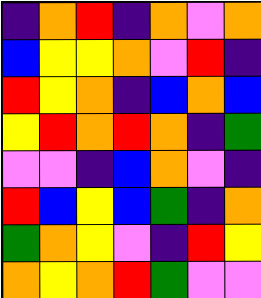[["indigo", "orange", "red", "indigo", "orange", "violet", "orange"], ["blue", "yellow", "yellow", "orange", "violet", "red", "indigo"], ["red", "yellow", "orange", "indigo", "blue", "orange", "blue"], ["yellow", "red", "orange", "red", "orange", "indigo", "green"], ["violet", "violet", "indigo", "blue", "orange", "violet", "indigo"], ["red", "blue", "yellow", "blue", "green", "indigo", "orange"], ["green", "orange", "yellow", "violet", "indigo", "red", "yellow"], ["orange", "yellow", "orange", "red", "green", "violet", "violet"]]